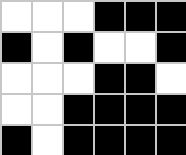[["white", "white", "white", "black", "black", "black"], ["black", "white", "black", "white", "white", "black"], ["white", "white", "white", "black", "black", "white"], ["white", "white", "black", "black", "black", "black"], ["black", "white", "black", "black", "black", "black"]]